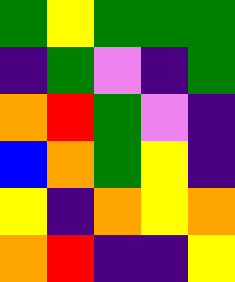[["green", "yellow", "green", "green", "green"], ["indigo", "green", "violet", "indigo", "green"], ["orange", "red", "green", "violet", "indigo"], ["blue", "orange", "green", "yellow", "indigo"], ["yellow", "indigo", "orange", "yellow", "orange"], ["orange", "red", "indigo", "indigo", "yellow"]]